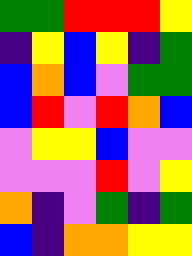[["green", "green", "red", "red", "red", "yellow"], ["indigo", "yellow", "blue", "yellow", "indigo", "green"], ["blue", "orange", "blue", "violet", "green", "green"], ["blue", "red", "violet", "red", "orange", "blue"], ["violet", "yellow", "yellow", "blue", "violet", "violet"], ["violet", "violet", "violet", "red", "violet", "yellow"], ["orange", "indigo", "violet", "green", "indigo", "green"], ["blue", "indigo", "orange", "orange", "yellow", "yellow"]]